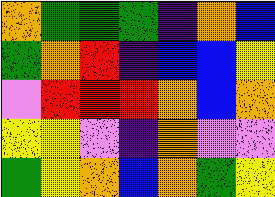[["orange", "green", "green", "green", "indigo", "orange", "blue"], ["green", "orange", "red", "indigo", "blue", "blue", "yellow"], ["violet", "red", "red", "red", "orange", "blue", "orange"], ["yellow", "yellow", "violet", "indigo", "orange", "violet", "violet"], ["green", "yellow", "orange", "blue", "orange", "green", "yellow"]]